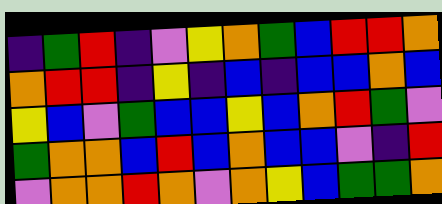[["indigo", "green", "red", "indigo", "violet", "yellow", "orange", "green", "blue", "red", "red", "orange"], ["orange", "red", "red", "indigo", "yellow", "indigo", "blue", "indigo", "blue", "blue", "orange", "blue"], ["yellow", "blue", "violet", "green", "blue", "blue", "yellow", "blue", "orange", "red", "green", "violet"], ["green", "orange", "orange", "blue", "red", "blue", "orange", "blue", "blue", "violet", "indigo", "red"], ["violet", "orange", "orange", "red", "orange", "violet", "orange", "yellow", "blue", "green", "green", "orange"]]